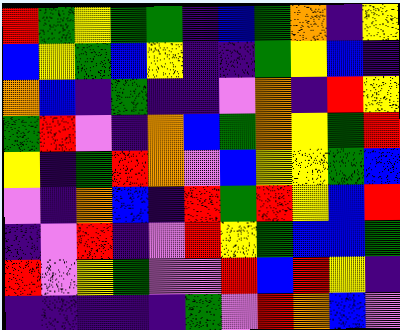[["red", "green", "yellow", "green", "green", "indigo", "blue", "green", "orange", "indigo", "yellow"], ["blue", "yellow", "green", "blue", "yellow", "indigo", "indigo", "green", "yellow", "blue", "indigo"], ["orange", "blue", "indigo", "green", "indigo", "indigo", "violet", "orange", "indigo", "red", "yellow"], ["green", "red", "violet", "indigo", "orange", "blue", "green", "orange", "yellow", "green", "red"], ["yellow", "indigo", "green", "red", "orange", "violet", "blue", "yellow", "yellow", "green", "blue"], ["violet", "indigo", "orange", "blue", "indigo", "red", "green", "red", "yellow", "blue", "red"], ["indigo", "violet", "red", "indigo", "violet", "red", "yellow", "green", "blue", "blue", "green"], ["red", "violet", "yellow", "green", "violet", "violet", "red", "blue", "red", "yellow", "indigo"], ["indigo", "indigo", "indigo", "indigo", "indigo", "green", "violet", "red", "orange", "blue", "violet"]]